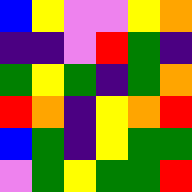[["blue", "yellow", "violet", "violet", "yellow", "orange"], ["indigo", "indigo", "violet", "red", "green", "indigo"], ["green", "yellow", "green", "indigo", "green", "orange"], ["red", "orange", "indigo", "yellow", "orange", "red"], ["blue", "green", "indigo", "yellow", "green", "green"], ["violet", "green", "yellow", "green", "green", "red"]]